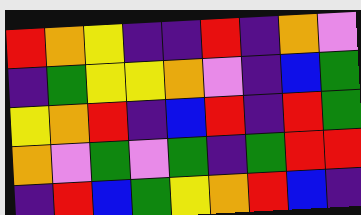[["red", "orange", "yellow", "indigo", "indigo", "red", "indigo", "orange", "violet"], ["indigo", "green", "yellow", "yellow", "orange", "violet", "indigo", "blue", "green"], ["yellow", "orange", "red", "indigo", "blue", "red", "indigo", "red", "green"], ["orange", "violet", "green", "violet", "green", "indigo", "green", "red", "red"], ["indigo", "red", "blue", "green", "yellow", "orange", "red", "blue", "indigo"]]